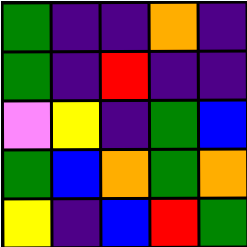[["green", "indigo", "indigo", "orange", "indigo"], ["green", "indigo", "red", "indigo", "indigo"], ["violet", "yellow", "indigo", "green", "blue"], ["green", "blue", "orange", "green", "orange"], ["yellow", "indigo", "blue", "red", "green"]]